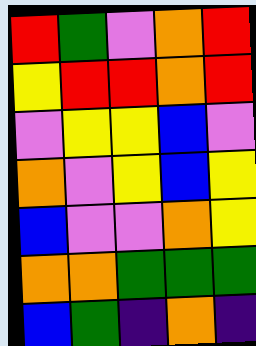[["red", "green", "violet", "orange", "red"], ["yellow", "red", "red", "orange", "red"], ["violet", "yellow", "yellow", "blue", "violet"], ["orange", "violet", "yellow", "blue", "yellow"], ["blue", "violet", "violet", "orange", "yellow"], ["orange", "orange", "green", "green", "green"], ["blue", "green", "indigo", "orange", "indigo"]]